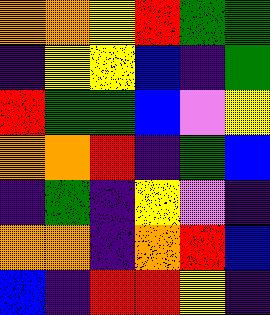[["orange", "orange", "yellow", "red", "green", "green"], ["indigo", "yellow", "yellow", "blue", "indigo", "green"], ["red", "green", "green", "blue", "violet", "yellow"], ["orange", "orange", "red", "indigo", "green", "blue"], ["indigo", "green", "indigo", "yellow", "violet", "indigo"], ["orange", "orange", "indigo", "orange", "red", "blue"], ["blue", "indigo", "red", "red", "yellow", "indigo"]]